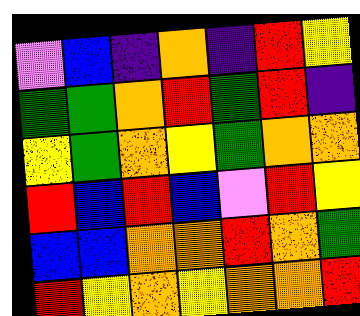[["violet", "blue", "indigo", "orange", "indigo", "red", "yellow"], ["green", "green", "orange", "red", "green", "red", "indigo"], ["yellow", "green", "orange", "yellow", "green", "orange", "orange"], ["red", "blue", "red", "blue", "violet", "red", "yellow"], ["blue", "blue", "orange", "orange", "red", "orange", "green"], ["red", "yellow", "orange", "yellow", "orange", "orange", "red"]]